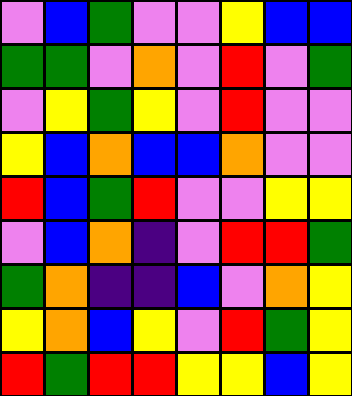[["violet", "blue", "green", "violet", "violet", "yellow", "blue", "blue"], ["green", "green", "violet", "orange", "violet", "red", "violet", "green"], ["violet", "yellow", "green", "yellow", "violet", "red", "violet", "violet"], ["yellow", "blue", "orange", "blue", "blue", "orange", "violet", "violet"], ["red", "blue", "green", "red", "violet", "violet", "yellow", "yellow"], ["violet", "blue", "orange", "indigo", "violet", "red", "red", "green"], ["green", "orange", "indigo", "indigo", "blue", "violet", "orange", "yellow"], ["yellow", "orange", "blue", "yellow", "violet", "red", "green", "yellow"], ["red", "green", "red", "red", "yellow", "yellow", "blue", "yellow"]]